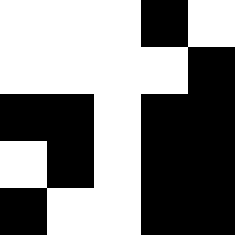[["white", "white", "white", "black", "white"], ["white", "white", "white", "white", "black"], ["black", "black", "white", "black", "black"], ["white", "black", "white", "black", "black"], ["black", "white", "white", "black", "black"]]